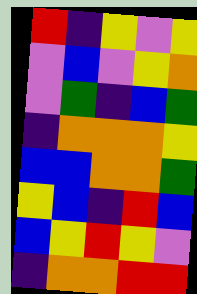[["red", "indigo", "yellow", "violet", "yellow"], ["violet", "blue", "violet", "yellow", "orange"], ["violet", "green", "indigo", "blue", "green"], ["indigo", "orange", "orange", "orange", "yellow"], ["blue", "blue", "orange", "orange", "green"], ["yellow", "blue", "indigo", "red", "blue"], ["blue", "yellow", "red", "yellow", "violet"], ["indigo", "orange", "orange", "red", "red"]]